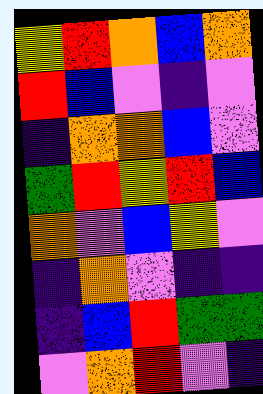[["yellow", "red", "orange", "blue", "orange"], ["red", "blue", "violet", "indigo", "violet"], ["indigo", "orange", "orange", "blue", "violet"], ["green", "red", "yellow", "red", "blue"], ["orange", "violet", "blue", "yellow", "violet"], ["indigo", "orange", "violet", "indigo", "indigo"], ["indigo", "blue", "red", "green", "green"], ["violet", "orange", "red", "violet", "indigo"]]